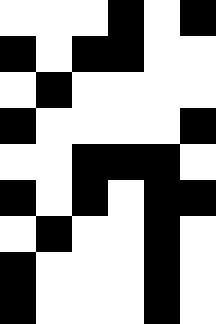[["white", "white", "white", "black", "white", "black"], ["black", "white", "black", "black", "white", "white"], ["white", "black", "white", "white", "white", "white"], ["black", "white", "white", "white", "white", "black"], ["white", "white", "black", "black", "black", "white"], ["black", "white", "black", "white", "black", "black"], ["white", "black", "white", "white", "black", "white"], ["black", "white", "white", "white", "black", "white"], ["black", "white", "white", "white", "black", "white"]]